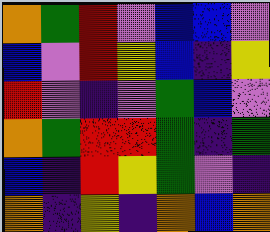[["orange", "green", "red", "violet", "blue", "blue", "violet"], ["blue", "violet", "red", "yellow", "blue", "indigo", "yellow"], ["red", "violet", "indigo", "violet", "green", "blue", "violet"], ["orange", "green", "red", "red", "green", "indigo", "green"], ["blue", "indigo", "red", "yellow", "green", "violet", "indigo"], ["orange", "indigo", "yellow", "indigo", "orange", "blue", "orange"]]